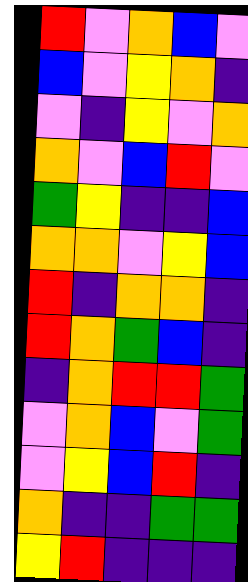[["red", "violet", "orange", "blue", "violet"], ["blue", "violet", "yellow", "orange", "indigo"], ["violet", "indigo", "yellow", "violet", "orange"], ["orange", "violet", "blue", "red", "violet"], ["green", "yellow", "indigo", "indigo", "blue"], ["orange", "orange", "violet", "yellow", "blue"], ["red", "indigo", "orange", "orange", "indigo"], ["red", "orange", "green", "blue", "indigo"], ["indigo", "orange", "red", "red", "green"], ["violet", "orange", "blue", "violet", "green"], ["violet", "yellow", "blue", "red", "indigo"], ["orange", "indigo", "indigo", "green", "green"], ["yellow", "red", "indigo", "indigo", "indigo"]]